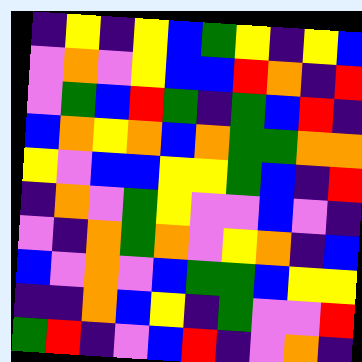[["indigo", "yellow", "indigo", "yellow", "blue", "green", "yellow", "indigo", "yellow", "blue"], ["violet", "orange", "violet", "yellow", "blue", "blue", "red", "orange", "indigo", "red"], ["violet", "green", "blue", "red", "green", "indigo", "green", "blue", "red", "indigo"], ["blue", "orange", "yellow", "orange", "blue", "orange", "green", "green", "orange", "orange"], ["yellow", "violet", "blue", "blue", "yellow", "yellow", "green", "blue", "indigo", "red"], ["indigo", "orange", "violet", "green", "yellow", "violet", "violet", "blue", "violet", "indigo"], ["violet", "indigo", "orange", "green", "orange", "violet", "yellow", "orange", "indigo", "blue"], ["blue", "violet", "orange", "violet", "blue", "green", "green", "blue", "yellow", "yellow"], ["indigo", "indigo", "orange", "blue", "yellow", "indigo", "green", "violet", "violet", "red"], ["green", "red", "indigo", "violet", "blue", "red", "indigo", "violet", "orange", "indigo"]]